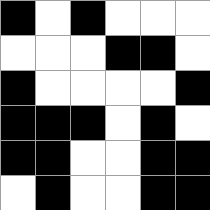[["black", "white", "black", "white", "white", "white"], ["white", "white", "white", "black", "black", "white"], ["black", "white", "white", "white", "white", "black"], ["black", "black", "black", "white", "black", "white"], ["black", "black", "white", "white", "black", "black"], ["white", "black", "white", "white", "black", "black"]]